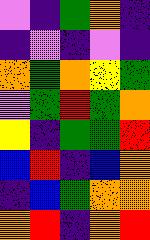[["violet", "indigo", "green", "orange", "indigo"], ["indigo", "violet", "indigo", "violet", "indigo"], ["orange", "green", "orange", "yellow", "green"], ["violet", "green", "red", "green", "orange"], ["yellow", "indigo", "green", "green", "red"], ["blue", "red", "indigo", "blue", "orange"], ["indigo", "blue", "green", "orange", "orange"], ["orange", "red", "indigo", "orange", "red"]]